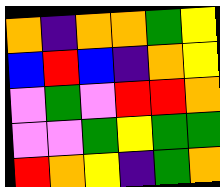[["orange", "indigo", "orange", "orange", "green", "yellow"], ["blue", "red", "blue", "indigo", "orange", "yellow"], ["violet", "green", "violet", "red", "red", "orange"], ["violet", "violet", "green", "yellow", "green", "green"], ["red", "orange", "yellow", "indigo", "green", "orange"]]